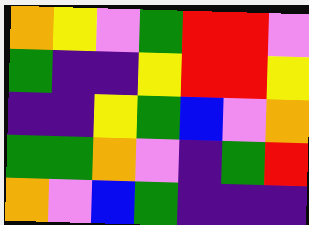[["orange", "yellow", "violet", "green", "red", "red", "violet"], ["green", "indigo", "indigo", "yellow", "red", "red", "yellow"], ["indigo", "indigo", "yellow", "green", "blue", "violet", "orange"], ["green", "green", "orange", "violet", "indigo", "green", "red"], ["orange", "violet", "blue", "green", "indigo", "indigo", "indigo"]]